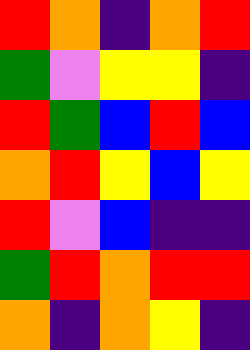[["red", "orange", "indigo", "orange", "red"], ["green", "violet", "yellow", "yellow", "indigo"], ["red", "green", "blue", "red", "blue"], ["orange", "red", "yellow", "blue", "yellow"], ["red", "violet", "blue", "indigo", "indigo"], ["green", "red", "orange", "red", "red"], ["orange", "indigo", "orange", "yellow", "indigo"]]